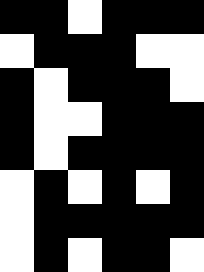[["black", "black", "white", "black", "black", "black"], ["white", "black", "black", "black", "white", "white"], ["black", "white", "black", "black", "black", "white"], ["black", "white", "white", "black", "black", "black"], ["black", "white", "black", "black", "black", "black"], ["white", "black", "white", "black", "white", "black"], ["white", "black", "black", "black", "black", "black"], ["white", "black", "white", "black", "black", "white"]]